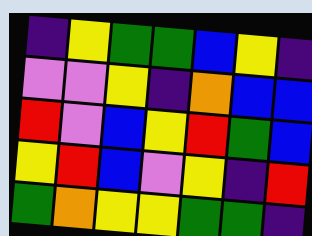[["indigo", "yellow", "green", "green", "blue", "yellow", "indigo"], ["violet", "violet", "yellow", "indigo", "orange", "blue", "blue"], ["red", "violet", "blue", "yellow", "red", "green", "blue"], ["yellow", "red", "blue", "violet", "yellow", "indigo", "red"], ["green", "orange", "yellow", "yellow", "green", "green", "indigo"]]